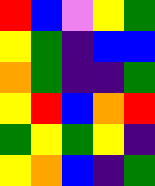[["red", "blue", "violet", "yellow", "green"], ["yellow", "green", "indigo", "blue", "blue"], ["orange", "green", "indigo", "indigo", "green"], ["yellow", "red", "blue", "orange", "red"], ["green", "yellow", "green", "yellow", "indigo"], ["yellow", "orange", "blue", "indigo", "green"]]